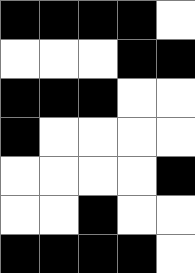[["black", "black", "black", "black", "white"], ["white", "white", "white", "black", "black"], ["black", "black", "black", "white", "white"], ["black", "white", "white", "white", "white"], ["white", "white", "white", "white", "black"], ["white", "white", "black", "white", "white"], ["black", "black", "black", "black", "white"]]